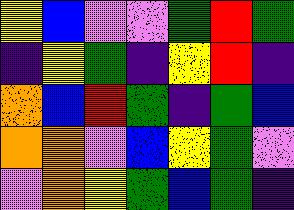[["yellow", "blue", "violet", "violet", "green", "red", "green"], ["indigo", "yellow", "green", "indigo", "yellow", "red", "indigo"], ["orange", "blue", "red", "green", "indigo", "green", "blue"], ["orange", "orange", "violet", "blue", "yellow", "green", "violet"], ["violet", "orange", "yellow", "green", "blue", "green", "indigo"]]